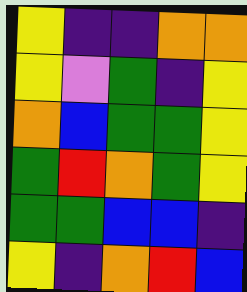[["yellow", "indigo", "indigo", "orange", "orange"], ["yellow", "violet", "green", "indigo", "yellow"], ["orange", "blue", "green", "green", "yellow"], ["green", "red", "orange", "green", "yellow"], ["green", "green", "blue", "blue", "indigo"], ["yellow", "indigo", "orange", "red", "blue"]]